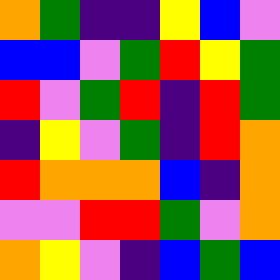[["orange", "green", "indigo", "indigo", "yellow", "blue", "violet"], ["blue", "blue", "violet", "green", "red", "yellow", "green"], ["red", "violet", "green", "red", "indigo", "red", "green"], ["indigo", "yellow", "violet", "green", "indigo", "red", "orange"], ["red", "orange", "orange", "orange", "blue", "indigo", "orange"], ["violet", "violet", "red", "red", "green", "violet", "orange"], ["orange", "yellow", "violet", "indigo", "blue", "green", "blue"]]